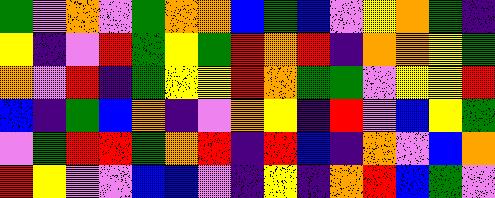[["green", "violet", "orange", "violet", "green", "orange", "orange", "blue", "green", "blue", "violet", "yellow", "orange", "green", "indigo"], ["yellow", "indigo", "violet", "red", "green", "yellow", "green", "red", "orange", "red", "indigo", "orange", "orange", "yellow", "green"], ["orange", "violet", "red", "indigo", "green", "yellow", "yellow", "red", "orange", "green", "green", "violet", "yellow", "yellow", "red"], ["blue", "indigo", "green", "blue", "orange", "indigo", "violet", "orange", "yellow", "indigo", "red", "violet", "blue", "yellow", "green"], ["violet", "green", "red", "red", "green", "orange", "red", "indigo", "red", "blue", "indigo", "orange", "violet", "blue", "orange"], ["red", "yellow", "violet", "violet", "blue", "blue", "violet", "indigo", "yellow", "indigo", "orange", "red", "blue", "green", "violet"]]